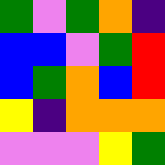[["green", "violet", "green", "orange", "indigo"], ["blue", "blue", "violet", "green", "red"], ["blue", "green", "orange", "blue", "red"], ["yellow", "indigo", "orange", "orange", "orange"], ["violet", "violet", "violet", "yellow", "green"]]